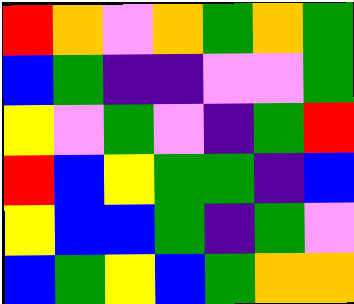[["red", "orange", "violet", "orange", "green", "orange", "green"], ["blue", "green", "indigo", "indigo", "violet", "violet", "green"], ["yellow", "violet", "green", "violet", "indigo", "green", "red"], ["red", "blue", "yellow", "green", "green", "indigo", "blue"], ["yellow", "blue", "blue", "green", "indigo", "green", "violet"], ["blue", "green", "yellow", "blue", "green", "orange", "orange"]]